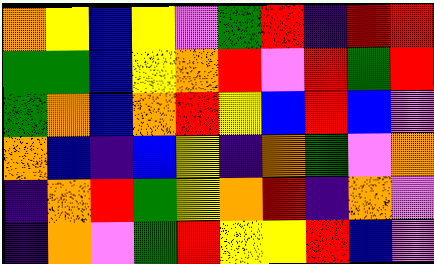[["orange", "yellow", "blue", "yellow", "violet", "green", "red", "indigo", "red", "red"], ["green", "green", "blue", "yellow", "orange", "red", "violet", "red", "green", "red"], ["green", "orange", "blue", "orange", "red", "yellow", "blue", "red", "blue", "violet"], ["orange", "blue", "indigo", "blue", "yellow", "indigo", "orange", "green", "violet", "orange"], ["indigo", "orange", "red", "green", "yellow", "orange", "red", "indigo", "orange", "violet"], ["indigo", "orange", "violet", "green", "red", "yellow", "yellow", "red", "blue", "violet"]]